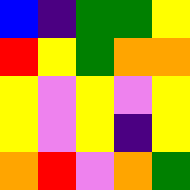[["blue", "indigo", "green", "green", "yellow"], ["red", "yellow", "green", "orange", "orange"], ["yellow", "violet", "yellow", "violet", "yellow"], ["yellow", "violet", "yellow", "indigo", "yellow"], ["orange", "red", "violet", "orange", "green"]]